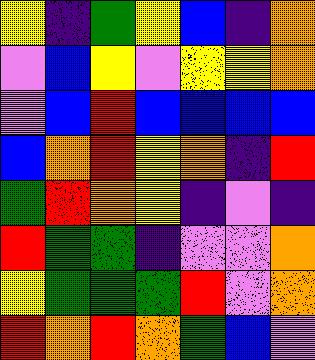[["yellow", "indigo", "green", "yellow", "blue", "indigo", "orange"], ["violet", "blue", "yellow", "violet", "yellow", "yellow", "orange"], ["violet", "blue", "red", "blue", "blue", "blue", "blue"], ["blue", "orange", "red", "yellow", "orange", "indigo", "red"], ["green", "red", "orange", "yellow", "indigo", "violet", "indigo"], ["red", "green", "green", "indigo", "violet", "violet", "orange"], ["yellow", "green", "green", "green", "red", "violet", "orange"], ["red", "orange", "red", "orange", "green", "blue", "violet"]]